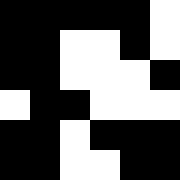[["black", "black", "black", "black", "black", "white"], ["black", "black", "white", "white", "black", "white"], ["black", "black", "white", "white", "white", "black"], ["white", "black", "black", "white", "white", "white"], ["black", "black", "white", "black", "black", "black"], ["black", "black", "white", "white", "black", "black"]]